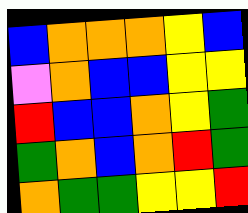[["blue", "orange", "orange", "orange", "yellow", "blue"], ["violet", "orange", "blue", "blue", "yellow", "yellow"], ["red", "blue", "blue", "orange", "yellow", "green"], ["green", "orange", "blue", "orange", "red", "green"], ["orange", "green", "green", "yellow", "yellow", "red"]]